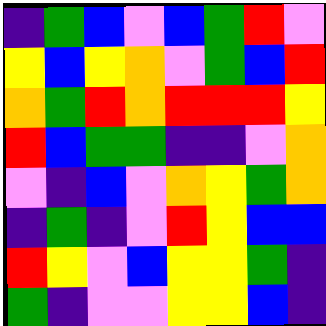[["indigo", "green", "blue", "violet", "blue", "green", "red", "violet"], ["yellow", "blue", "yellow", "orange", "violet", "green", "blue", "red"], ["orange", "green", "red", "orange", "red", "red", "red", "yellow"], ["red", "blue", "green", "green", "indigo", "indigo", "violet", "orange"], ["violet", "indigo", "blue", "violet", "orange", "yellow", "green", "orange"], ["indigo", "green", "indigo", "violet", "red", "yellow", "blue", "blue"], ["red", "yellow", "violet", "blue", "yellow", "yellow", "green", "indigo"], ["green", "indigo", "violet", "violet", "yellow", "yellow", "blue", "indigo"]]